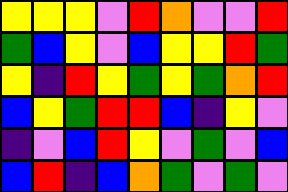[["yellow", "yellow", "yellow", "violet", "red", "orange", "violet", "violet", "red"], ["green", "blue", "yellow", "violet", "blue", "yellow", "yellow", "red", "green"], ["yellow", "indigo", "red", "yellow", "green", "yellow", "green", "orange", "red"], ["blue", "yellow", "green", "red", "red", "blue", "indigo", "yellow", "violet"], ["indigo", "violet", "blue", "red", "yellow", "violet", "green", "violet", "blue"], ["blue", "red", "indigo", "blue", "orange", "green", "violet", "green", "violet"]]